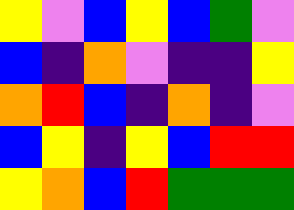[["yellow", "violet", "blue", "yellow", "blue", "green", "violet"], ["blue", "indigo", "orange", "violet", "indigo", "indigo", "yellow"], ["orange", "red", "blue", "indigo", "orange", "indigo", "violet"], ["blue", "yellow", "indigo", "yellow", "blue", "red", "red"], ["yellow", "orange", "blue", "red", "green", "green", "green"]]